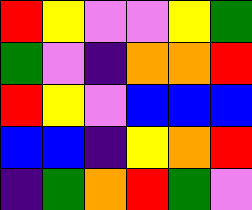[["red", "yellow", "violet", "violet", "yellow", "green"], ["green", "violet", "indigo", "orange", "orange", "red"], ["red", "yellow", "violet", "blue", "blue", "blue"], ["blue", "blue", "indigo", "yellow", "orange", "red"], ["indigo", "green", "orange", "red", "green", "violet"]]